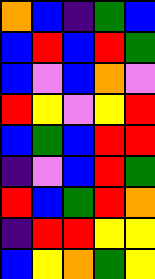[["orange", "blue", "indigo", "green", "blue"], ["blue", "red", "blue", "red", "green"], ["blue", "violet", "blue", "orange", "violet"], ["red", "yellow", "violet", "yellow", "red"], ["blue", "green", "blue", "red", "red"], ["indigo", "violet", "blue", "red", "green"], ["red", "blue", "green", "red", "orange"], ["indigo", "red", "red", "yellow", "yellow"], ["blue", "yellow", "orange", "green", "yellow"]]